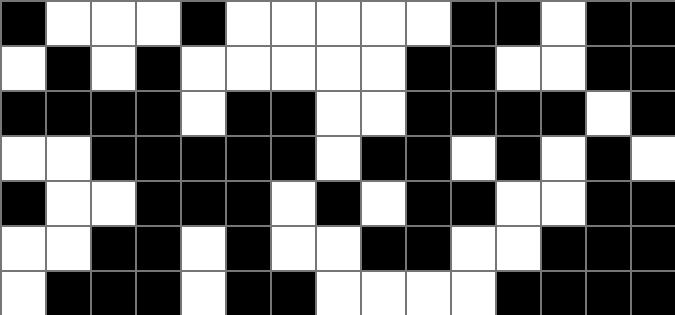[["black", "white", "white", "white", "black", "white", "white", "white", "white", "white", "black", "black", "white", "black", "black"], ["white", "black", "white", "black", "white", "white", "white", "white", "white", "black", "black", "white", "white", "black", "black"], ["black", "black", "black", "black", "white", "black", "black", "white", "white", "black", "black", "black", "black", "white", "black"], ["white", "white", "black", "black", "black", "black", "black", "white", "black", "black", "white", "black", "white", "black", "white"], ["black", "white", "white", "black", "black", "black", "white", "black", "white", "black", "black", "white", "white", "black", "black"], ["white", "white", "black", "black", "white", "black", "white", "white", "black", "black", "white", "white", "black", "black", "black"], ["white", "black", "black", "black", "white", "black", "black", "white", "white", "white", "white", "black", "black", "black", "black"]]